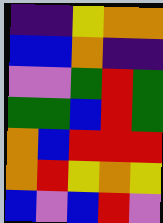[["indigo", "indigo", "yellow", "orange", "orange"], ["blue", "blue", "orange", "indigo", "indigo"], ["violet", "violet", "green", "red", "green"], ["green", "green", "blue", "red", "green"], ["orange", "blue", "red", "red", "red"], ["orange", "red", "yellow", "orange", "yellow"], ["blue", "violet", "blue", "red", "violet"]]